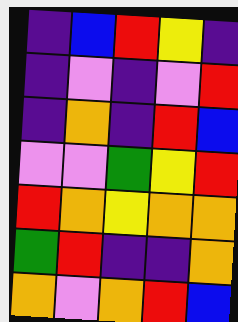[["indigo", "blue", "red", "yellow", "indigo"], ["indigo", "violet", "indigo", "violet", "red"], ["indigo", "orange", "indigo", "red", "blue"], ["violet", "violet", "green", "yellow", "red"], ["red", "orange", "yellow", "orange", "orange"], ["green", "red", "indigo", "indigo", "orange"], ["orange", "violet", "orange", "red", "blue"]]